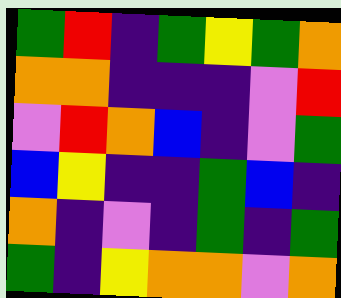[["green", "red", "indigo", "green", "yellow", "green", "orange"], ["orange", "orange", "indigo", "indigo", "indigo", "violet", "red"], ["violet", "red", "orange", "blue", "indigo", "violet", "green"], ["blue", "yellow", "indigo", "indigo", "green", "blue", "indigo"], ["orange", "indigo", "violet", "indigo", "green", "indigo", "green"], ["green", "indigo", "yellow", "orange", "orange", "violet", "orange"]]